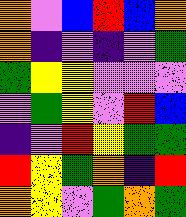[["orange", "violet", "blue", "red", "blue", "orange"], ["orange", "indigo", "violet", "indigo", "violet", "green"], ["green", "yellow", "yellow", "violet", "violet", "violet"], ["violet", "green", "yellow", "violet", "red", "blue"], ["indigo", "violet", "red", "yellow", "green", "green"], ["red", "yellow", "green", "orange", "indigo", "red"], ["orange", "yellow", "violet", "green", "orange", "green"]]